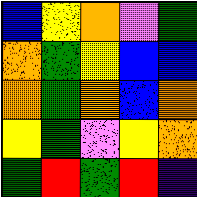[["blue", "yellow", "orange", "violet", "green"], ["orange", "green", "yellow", "blue", "blue"], ["orange", "green", "orange", "blue", "orange"], ["yellow", "green", "violet", "yellow", "orange"], ["green", "red", "green", "red", "indigo"]]